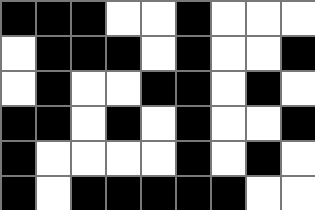[["black", "black", "black", "white", "white", "black", "white", "white", "white"], ["white", "black", "black", "black", "white", "black", "white", "white", "black"], ["white", "black", "white", "white", "black", "black", "white", "black", "white"], ["black", "black", "white", "black", "white", "black", "white", "white", "black"], ["black", "white", "white", "white", "white", "black", "white", "black", "white"], ["black", "white", "black", "black", "black", "black", "black", "white", "white"]]